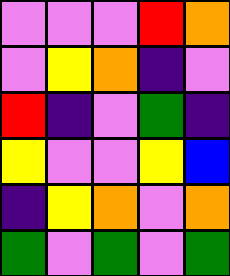[["violet", "violet", "violet", "red", "orange"], ["violet", "yellow", "orange", "indigo", "violet"], ["red", "indigo", "violet", "green", "indigo"], ["yellow", "violet", "violet", "yellow", "blue"], ["indigo", "yellow", "orange", "violet", "orange"], ["green", "violet", "green", "violet", "green"]]